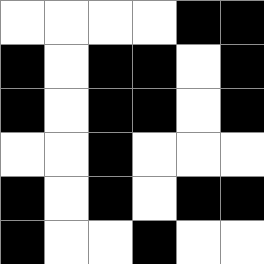[["white", "white", "white", "white", "black", "black"], ["black", "white", "black", "black", "white", "black"], ["black", "white", "black", "black", "white", "black"], ["white", "white", "black", "white", "white", "white"], ["black", "white", "black", "white", "black", "black"], ["black", "white", "white", "black", "white", "white"]]